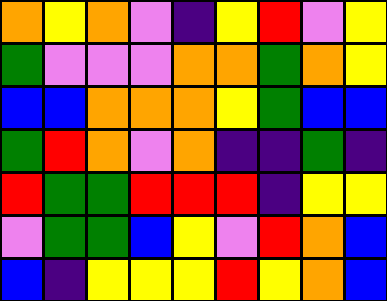[["orange", "yellow", "orange", "violet", "indigo", "yellow", "red", "violet", "yellow"], ["green", "violet", "violet", "violet", "orange", "orange", "green", "orange", "yellow"], ["blue", "blue", "orange", "orange", "orange", "yellow", "green", "blue", "blue"], ["green", "red", "orange", "violet", "orange", "indigo", "indigo", "green", "indigo"], ["red", "green", "green", "red", "red", "red", "indigo", "yellow", "yellow"], ["violet", "green", "green", "blue", "yellow", "violet", "red", "orange", "blue"], ["blue", "indigo", "yellow", "yellow", "yellow", "red", "yellow", "orange", "blue"]]